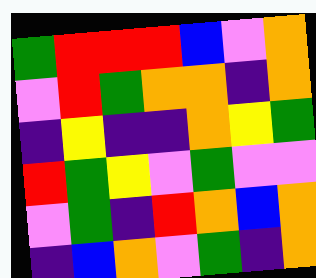[["green", "red", "red", "red", "blue", "violet", "orange"], ["violet", "red", "green", "orange", "orange", "indigo", "orange"], ["indigo", "yellow", "indigo", "indigo", "orange", "yellow", "green"], ["red", "green", "yellow", "violet", "green", "violet", "violet"], ["violet", "green", "indigo", "red", "orange", "blue", "orange"], ["indigo", "blue", "orange", "violet", "green", "indigo", "orange"]]